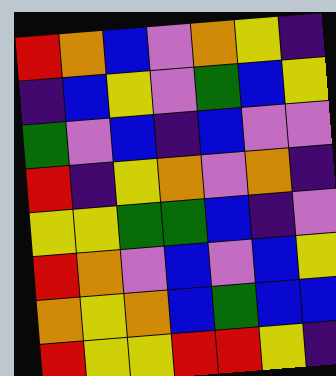[["red", "orange", "blue", "violet", "orange", "yellow", "indigo"], ["indigo", "blue", "yellow", "violet", "green", "blue", "yellow"], ["green", "violet", "blue", "indigo", "blue", "violet", "violet"], ["red", "indigo", "yellow", "orange", "violet", "orange", "indigo"], ["yellow", "yellow", "green", "green", "blue", "indigo", "violet"], ["red", "orange", "violet", "blue", "violet", "blue", "yellow"], ["orange", "yellow", "orange", "blue", "green", "blue", "blue"], ["red", "yellow", "yellow", "red", "red", "yellow", "indigo"]]